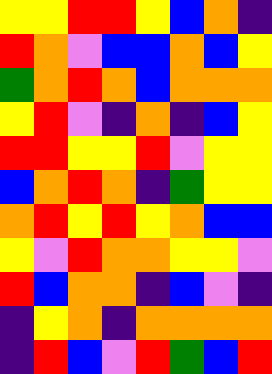[["yellow", "yellow", "red", "red", "yellow", "blue", "orange", "indigo"], ["red", "orange", "violet", "blue", "blue", "orange", "blue", "yellow"], ["green", "orange", "red", "orange", "blue", "orange", "orange", "orange"], ["yellow", "red", "violet", "indigo", "orange", "indigo", "blue", "yellow"], ["red", "red", "yellow", "yellow", "red", "violet", "yellow", "yellow"], ["blue", "orange", "red", "orange", "indigo", "green", "yellow", "yellow"], ["orange", "red", "yellow", "red", "yellow", "orange", "blue", "blue"], ["yellow", "violet", "red", "orange", "orange", "yellow", "yellow", "violet"], ["red", "blue", "orange", "orange", "indigo", "blue", "violet", "indigo"], ["indigo", "yellow", "orange", "indigo", "orange", "orange", "orange", "orange"], ["indigo", "red", "blue", "violet", "red", "green", "blue", "red"]]